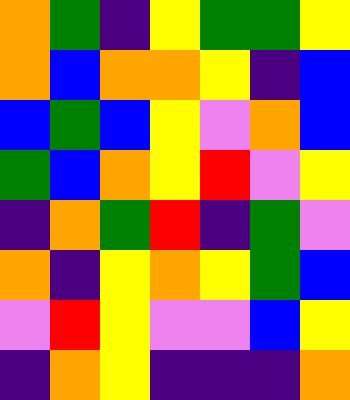[["orange", "green", "indigo", "yellow", "green", "green", "yellow"], ["orange", "blue", "orange", "orange", "yellow", "indigo", "blue"], ["blue", "green", "blue", "yellow", "violet", "orange", "blue"], ["green", "blue", "orange", "yellow", "red", "violet", "yellow"], ["indigo", "orange", "green", "red", "indigo", "green", "violet"], ["orange", "indigo", "yellow", "orange", "yellow", "green", "blue"], ["violet", "red", "yellow", "violet", "violet", "blue", "yellow"], ["indigo", "orange", "yellow", "indigo", "indigo", "indigo", "orange"]]